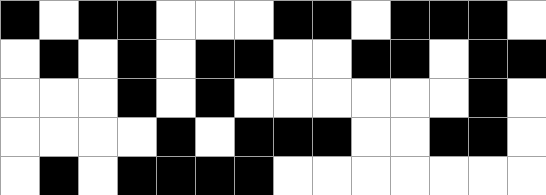[["black", "white", "black", "black", "white", "white", "white", "black", "black", "white", "black", "black", "black", "white"], ["white", "black", "white", "black", "white", "black", "black", "white", "white", "black", "black", "white", "black", "black"], ["white", "white", "white", "black", "white", "black", "white", "white", "white", "white", "white", "white", "black", "white"], ["white", "white", "white", "white", "black", "white", "black", "black", "black", "white", "white", "black", "black", "white"], ["white", "black", "white", "black", "black", "black", "black", "white", "white", "white", "white", "white", "white", "white"]]